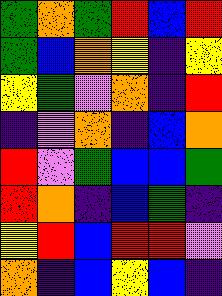[["green", "orange", "green", "red", "blue", "red"], ["green", "blue", "orange", "yellow", "indigo", "yellow"], ["yellow", "green", "violet", "orange", "indigo", "red"], ["indigo", "violet", "orange", "indigo", "blue", "orange"], ["red", "violet", "green", "blue", "blue", "green"], ["red", "orange", "indigo", "blue", "green", "indigo"], ["yellow", "red", "blue", "red", "red", "violet"], ["orange", "indigo", "blue", "yellow", "blue", "indigo"]]